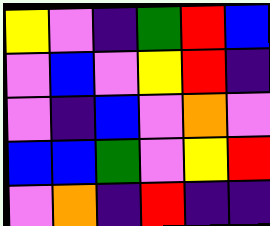[["yellow", "violet", "indigo", "green", "red", "blue"], ["violet", "blue", "violet", "yellow", "red", "indigo"], ["violet", "indigo", "blue", "violet", "orange", "violet"], ["blue", "blue", "green", "violet", "yellow", "red"], ["violet", "orange", "indigo", "red", "indigo", "indigo"]]